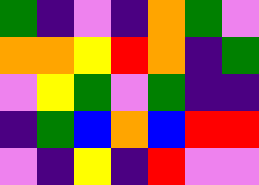[["green", "indigo", "violet", "indigo", "orange", "green", "violet"], ["orange", "orange", "yellow", "red", "orange", "indigo", "green"], ["violet", "yellow", "green", "violet", "green", "indigo", "indigo"], ["indigo", "green", "blue", "orange", "blue", "red", "red"], ["violet", "indigo", "yellow", "indigo", "red", "violet", "violet"]]